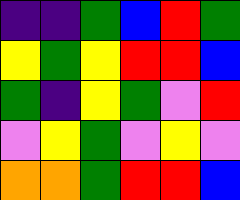[["indigo", "indigo", "green", "blue", "red", "green"], ["yellow", "green", "yellow", "red", "red", "blue"], ["green", "indigo", "yellow", "green", "violet", "red"], ["violet", "yellow", "green", "violet", "yellow", "violet"], ["orange", "orange", "green", "red", "red", "blue"]]